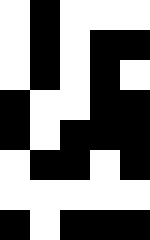[["white", "black", "white", "white", "white"], ["white", "black", "white", "black", "black"], ["white", "black", "white", "black", "white"], ["black", "white", "white", "black", "black"], ["black", "white", "black", "black", "black"], ["white", "black", "black", "white", "black"], ["white", "white", "white", "white", "white"], ["black", "white", "black", "black", "black"]]